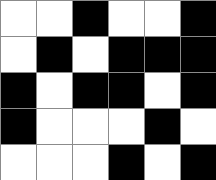[["white", "white", "black", "white", "white", "black"], ["white", "black", "white", "black", "black", "black"], ["black", "white", "black", "black", "white", "black"], ["black", "white", "white", "white", "black", "white"], ["white", "white", "white", "black", "white", "black"]]